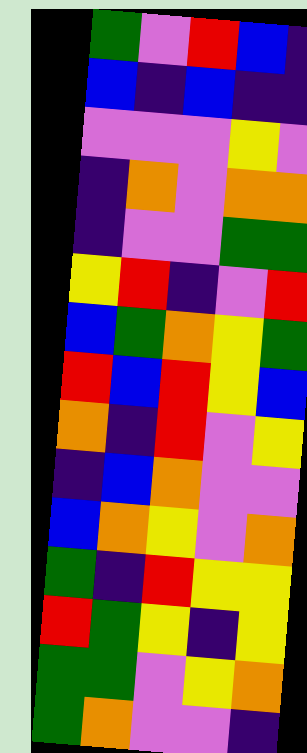[["green", "violet", "red", "blue", "indigo"], ["blue", "indigo", "blue", "indigo", "indigo"], ["violet", "violet", "violet", "yellow", "violet"], ["indigo", "orange", "violet", "orange", "orange"], ["indigo", "violet", "violet", "green", "green"], ["yellow", "red", "indigo", "violet", "red"], ["blue", "green", "orange", "yellow", "green"], ["red", "blue", "red", "yellow", "blue"], ["orange", "indigo", "red", "violet", "yellow"], ["indigo", "blue", "orange", "violet", "violet"], ["blue", "orange", "yellow", "violet", "orange"], ["green", "indigo", "red", "yellow", "yellow"], ["red", "green", "yellow", "indigo", "yellow"], ["green", "green", "violet", "yellow", "orange"], ["green", "orange", "violet", "violet", "indigo"]]